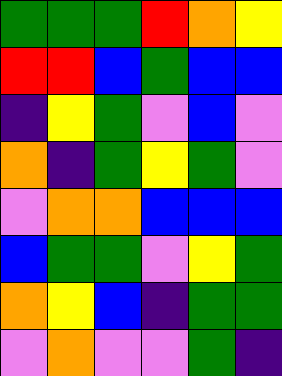[["green", "green", "green", "red", "orange", "yellow"], ["red", "red", "blue", "green", "blue", "blue"], ["indigo", "yellow", "green", "violet", "blue", "violet"], ["orange", "indigo", "green", "yellow", "green", "violet"], ["violet", "orange", "orange", "blue", "blue", "blue"], ["blue", "green", "green", "violet", "yellow", "green"], ["orange", "yellow", "blue", "indigo", "green", "green"], ["violet", "orange", "violet", "violet", "green", "indigo"]]